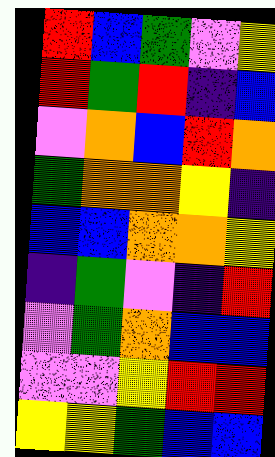[["red", "blue", "green", "violet", "yellow"], ["red", "green", "red", "indigo", "blue"], ["violet", "orange", "blue", "red", "orange"], ["green", "orange", "orange", "yellow", "indigo"], ["blue", "blue", "orange", "orange", "yellow"], ["indigo", "green", "violet", "indigo", "red"], ["violet", "green", "orange", "blue", "blue"], ["violet", "violet", "yellow", "red", "red"], ["yellow", "yellow", "green", "blue", "blue"]]